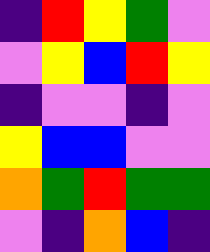[["indigo", "red", "yellow", "green", "violet"], ["violet", "yellow", "blue", "red", "yellow"], ["indigo", "violet", "violet", "indigo", "violet"], ["yellow", "blue", "blue", "violet", "violet"], ["orange", "green", "red", "green", "green"], ["violet", "indigo", "orange", "blue", "indigo"]]